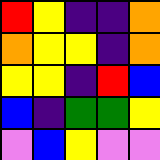[["red", "yellow", "indigo", "indigo", "orange"], ["orange", "yellow", "yellow", "indigo", "orange"], ["yellow", "yellow", "indigo", "red", "blue"], ["blue", "indigo", "green", "green", "yellow"], ["violet", "blue", "yellow", "violet", "violet"]]